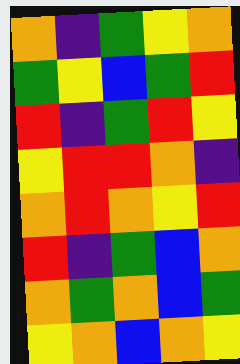[["orange", "indigo", "green", "yellow", "orange"], ["green", "yellow", "blue", "green", "red"], ["red", "indigo", "green", "red", "yellow"], ["yellow", "red", "red", "orange", "indigo"], ["orange", "red", "orange", "yellow", "red"], ["red", "indigo", "green", "blue", "orange"], ["orange", "green", "orange", "blue", "green"], ["yellow", "orange", "blue", "orange", "yellow"]]